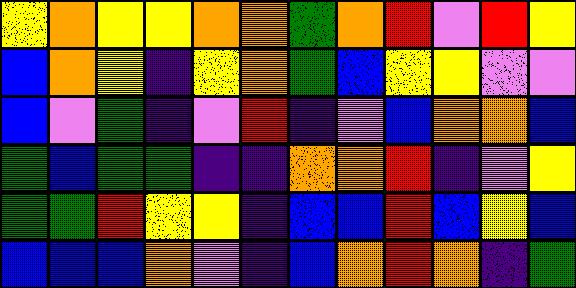[["yellow", "orange", "yellow", "yellow", "orange", "orange", "green", "orange", "red", "violet", "red", "yellow"], ["blue", "orange", "yellow", "indigo", "yellow", "orange", "green", "blue", "yellow", "yellow", "violet", "violet"], ["blue", "violet", "green", "indigo", "violet", "red", "indigo", "violet", "blue", "orange", "orange", "blue"], ["green", "blue", "green", "green", "indigo", "indigo", "orange", "orange", "red", "indigo", "violet", "yellow"], ["green", "green", "red", "yellow", "yellow", "indigo", "blue", "blue", "red", "blue", "yellow", "blue"], ["blue", "blue", "blue", "orange", "violet", "indigo", "blue", "orange", "red", "orange", "indigo", "green"]]